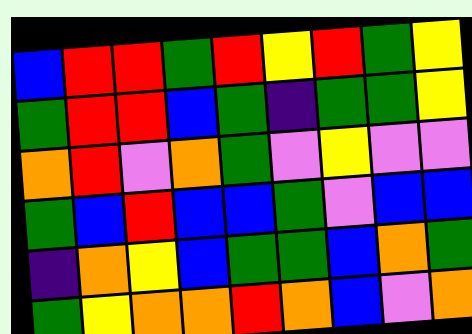[["blue", "red", "red", "green", "red", "yellow", "red", "green", "yellow"], ["green", "red", "red", "blue", "green", "indigo", "green", "green", "yellow"], ["orange", "red", "violet", "orange", "green", "violet", "yellow", "violet", "violet"], ["green", "blue", "red", "blue", "blue", "green", "violet", "blue", "blue"], ["indigo", "orange", "yellow", "blue", "green", "green", "blue", "orange", "green"], ["green", "yellow", "orange", "orange", "red", "orange", "blue", "violet", "orange"]]